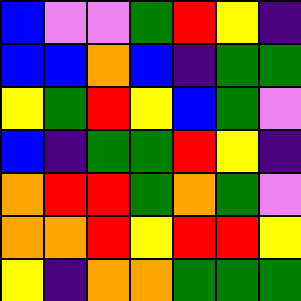[["blue", "violet", "violet", "green", "red", "yellow", "indigo"], ["blue", "blue", "orange", "blue", "indigo", "green", "green"], ["yellow", "green", "red", "yellow", "blue", "green", "violet"], ["blue", "indigo", "green", "green", "red", "yellow", "indigo"], ["orange", "red", "red", "green", "orange", "green", "violet"], ["orange", "orange", "red", "yellow", "red", "red", "yellow"], ["yellow", "indigo", "orange", "orange", "green", "green", "green"]]